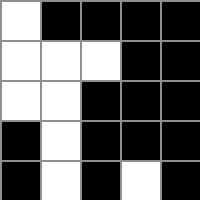[["white", "black", "black", "black", "black"], ["white", "white", "white", "black", "black"], ["white", "white", "black", "black", "black"], ["black", "white", "black", "black", "black"], ["black", "white", "black", "white", "black"]]